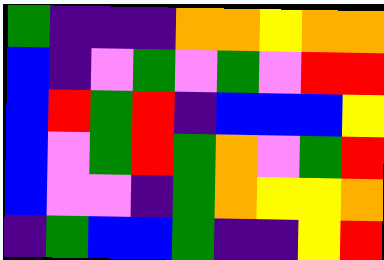[["green", "indigo", "indigo", "indigo", "orange", "orange", "yellow", "orange", "orange"], ["blue", "indigo", "violet", "green", "violet", "green", "violet", "red", "red"], ["blue", "red", "green", "red", "indigo", "blue", "blue", "blue", "yellow"], ["blue", "violet", "green", "red", "green", "orange", "violet", "green", "red"], ["blue", "violet", "violet", "indigo", "green", "orange", "yellow", "yellow", "orange"], ["indigo", "green", "blue", "blue", "green", "indigo", "indigo", "yellow", "red"]]